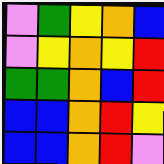[["violet", "green", "yellow", "orange", "blue"], ["violet", "yellow", "orange", "yellow", "red"], ["green", "green", "orange", "blue", "red"], ["blue", "blue", "orange", "red", "yellow"], ["blue", "blue", "orange", "red", "violet"]]